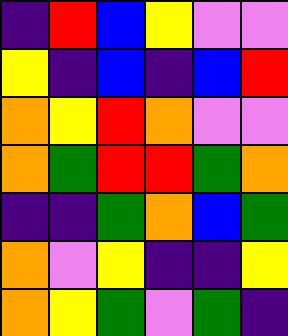[["indigo", "red", "blue", "yellow", "violet", "violet"], ["yellow", "indigo", "blue", "indigo", "blue", "red"], ["orange", "yellow", "red", "orange", "violet", "violet"], ["orange", "green", "red", "red", "green", "orange"], ["indigo", "indigo", "green", "orange", "blue", "green"], ["orange", "violet", "yellow", "indigo", "indigo", "yellow"], ["orange", "yellow", "green", "violet", "green", "indigo"]]